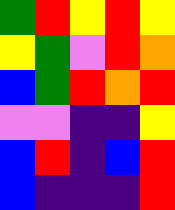[["green", "red", "yellow", "red", "yellow"], ["yellow", "green", "violet", "red", "orange"], ["blue", "green", "red", "orange", "red"], ["violet", "violet", "indigo", "indigo", "yellow"], ["blue", "red", "indigo", "blue", "red"], ["blue", "indigo", "indigo", "indigo", "red"]]